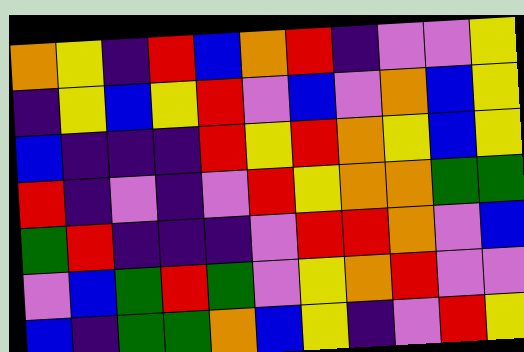[["orange", "yellow", "indigo", "red", "blue", "orange", "red", "indigo", "violet", "violet", "yellow"], ["indigo", "yellow", "blue", "yellow", "red", "violet", "blue", "violet", "orange", "blue", "yellow"], ["blue", "indigo", "indigo", "indigo", "red", "yellow", "red", "orange", "yellow", "blue", "yellow"], ["red", "indigo", "violet", "indigo", "violet", "red", "yellow", "orange", "orange", "green", "green"], ["green", "red", "indigo", "indigo", "indigo", "violet", "red", "red", "orange", "violet", "blue"], ["violet", "blue", "green", "red", "green", "violet", "yellow", "orange", "red", "violet", "violet"], ["blue", "indigo", "green", "green", "orange", "blue", "yellow", "indigo", "violet", "red", "yellow"]]